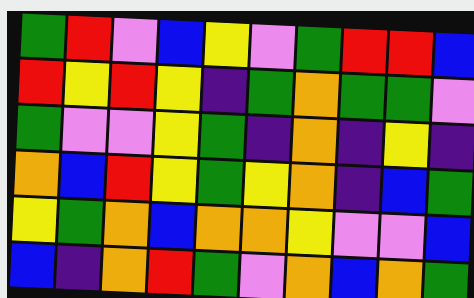[["green", "red", "violet", "blue", "yellow", "violet", "green", "red", "red", "blue"], ["red", "yellow", "red", "yellow", "indigo", "green", "orange", "green", "green", "violet"], ["green", "violet", "violet", "yellow", "green", "indigo", "orange", "indigo", "yellow", "indigo"], ["orange", "blue", "red", "yellow", "green", "yellow", "orange", "indigo", "blue", "green"], ["yellow", "green", "orange", "blue", "orange", "orange", "yellow", "violet", "violet", "blue"], ["blue", "indigo", "orange", "red", "green", "violet", "orange", "blue", "orange", "green"]]